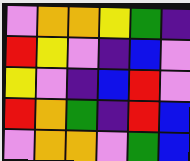[["violet", "orange", "orange", "yellow", "green", "indigo"], ["red", "yellow", "violet", "indigo", "blue", "violet"], ["yellow", "violet", "indigo", "blue", "red", "violet"], ["red", "orange", "green", "indigo", "red", "blue"], ["violet", "orange", "orange", "violet", "green", "blue"]]